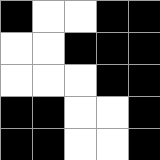[["black", "white", "white", "black", "black"], ["white", "white", "black", "black", "black"], ["white", "white", "white", "black", "black"], ["black", "black", "white", "white", "black"], ["black", "black", "white", "white", "black"]]